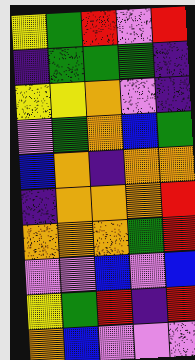[["yellow", "green", "red", "violet", "red"], ["indigo", "green", "green", "green", "indigo"], ["yellow", "yellow", "orange", "violet", "indigo"], ["violet", "green", "orange", "blue", "green"], ["blue", "orange", "indigo", "orange", "orange"], ["indigo", "orange", "orange", "orange", "red"], ["orange", "orange", "orange", "green", "red"], ["violet", "violet", "blue", "violet", "blue"], ["yellow", "green", "red", "indigo", "red"], ["orange", "blue", "violet", "violet", "violet"]]